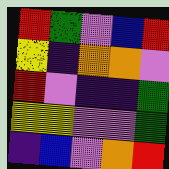[["red", "green", "violet", "blue", "red"], ["yellow", "indigo", "orange", "orange", "violet"], ["red", "violet", "indigo", "indigo", "green"], ["yellow", "yellow", "violet", "violet", "green"], ["indigo", "blue", "violet", "orange", "red"]]